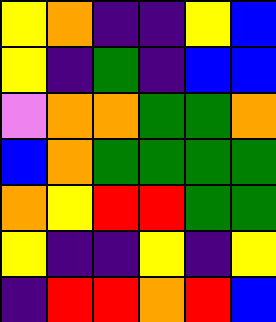[["yellow", "orange", "indigo", "indigo", "yellow", "blue"], ["yellow", "indigo", "green", "indigo", "blue", "blue"], ["violet", "orange", "orange", "green", "green", "orange"], ["blue", "orange", "green", "green", "green", "green"], ["orange", "yellow", "red", "red", "green", "green"], ["yellow", "indigo", "indigo", "yellow", "indigo", "yellow"], ["indigo", "red", "red", "orange", "red", "blue"]]